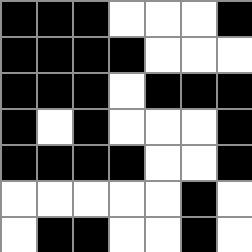[["black", "black", "black", "white", "white", "white", "black"], ["black", "black", "black", "black", "white", "white", "white"], ["black", "black", "black", "white", "black", "black", "black"], ["black", "white", "black", "white", "white", "white", "black"], ["black", "black", "black", "black", "white", "white", "black"], ["white", "white", "white", "white", "white", "black", "white"], ["white", "black", "black", "white", "white", "black", "white"]]